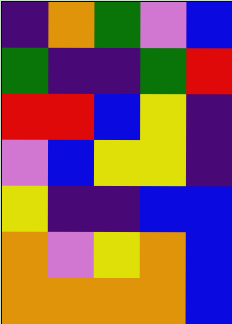[["indigo", "orange", "green", "violet", "blue"], ["green", "indigo", "indigo", "green", "red"], ["red", "red", "blue", "yellow", "indigo"], ["violet", "blue", "yellow", "yellow", "indigo"], ["yellow", "indigo", "indigo", "blue", "blue"], ["orange", "violet", "yellow", "orange", "blue"], ["orange", "orange", "orange", "orange", "blue"]]